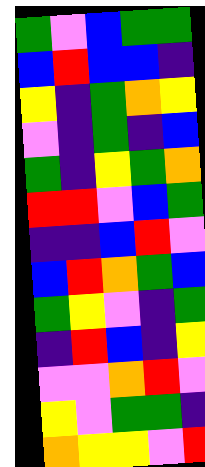[["green", "violet", "blue", "green", "green"], ["blue", "red", "blue", "blue", "indigo"], ["yellow", "indigo", "green", "orange", "yellow"], ["violet", "indigo", "green", "indigo", "blue"], ["green", "indigo", "yellow", "green", "orange"], ["red", "red", "violet", "blue", "green"], ["indigo", "indigo", "blue", "red", "violet"], ["blue", "red", "orange", "green", "blue"], ["green", "yellow", "violet", "indigo", "green"], ["indigo", "red", "blue", "indigo", "yellow"], ["violet", "violet", "orange", "red", "violet"], ["yellow", "violet", "green", "green", "indigo"], ["orange", "yellow", "yellow", "violet", "red"]]